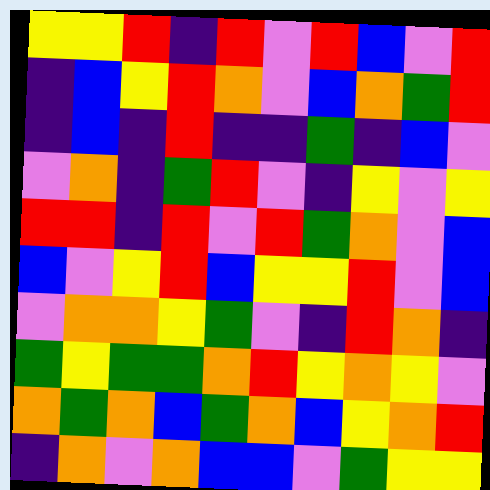[["yellow", "yellow", "red", "indigo", "red", "violet", "red", "blue", "violet", "red"], ["indigo", "blue", "yellow", "red", "orange", "violet", "blue", "orange", "green", "red"], ["indigo", "blue", "indigo", "red", "indigo", "indigo", "green", "indigo", "blue", "violet"], ["violet", "orange", "indigo", "green", "red", "violet", "indigo", "yellow", "violet", "yellow"], ["red", "red", "indigo", "red", "violet", "red", "green", "orange", "violet", "blue"], ["blue", "violet", "yellow", "red", "blue", "yellow", "yellow", "red", "violet", "blue"], ["violet", "orange", "orange", "yellow", "green", "violet", "indigo", "red", "orange", "indigo"], ["green", "yellow", "green", "green", "orange", "red", "yellow", "orange", "yellow", "violet"], ["orange", "green", "orange", "blue", "green", "orange", "blue", "yellow", "orange", "red"], ["indigo", "orange", "violet", "orange", "blue", "blue", "violet", "green", "yellow", "yellow"]]